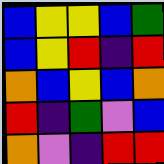[["blue", "yellow", "yellow", "blue", "green"], ["blue", "yellow", "red", "indigo", "red"], ["orange", "blue", "yellow", "blue", "orange"], ["red", "indigo", "green", "violet", "blue"], ["orange", "violet", "indigo", "red", "red"]]